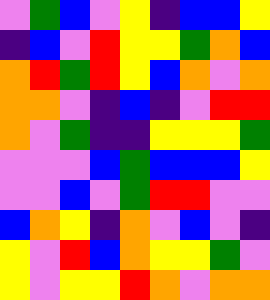[["violet", "green", "blue", "violet", "yellow", "indigo", "blue", "blue", "yellow"], ["indigo", "blue", "violet", "red", "yellow", "yellow", "green", "orange", "blue"], ["orange", "red", "green", "red", "yellow", "blue", "orange", "violet", "orange"], ["orange", "orange", "violet", "indigo", "blue", "indigo", "violet", "red", "red"], ["orange", "violet", "green", "indigo", "indigo", "yellow", "yellow", "yellow", "green"], ["violet", "violet", "violet", "blue", "green", "blue", "blue", "blue", "yellow"], ["violet", "violet", "blue", "violet", "green", "red", "red", "violet", "violet"], ["blue", "orange", "yellow", "indigo", "orange", "violet", "blue", "violet", "indigo"], ["yellow", "violet", "red", "blue", "orange", "yellow", "yellow", "green", "violet"], ["yellow", "violet", "yellow", "yellow", "red", "orange", "violet", "orange", "orange"]]